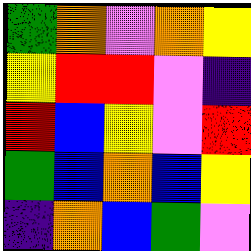[["green", "orange", "violet", "orange", "yellow"], ["yellow", "red", "red", "violet", "indigo"], ["red", "blue", "yellow", "violet", "red"], ["green", "blue", "orange", "blue", "yellow"], ["indigo", "orange", "blue", "green", "violet"]]